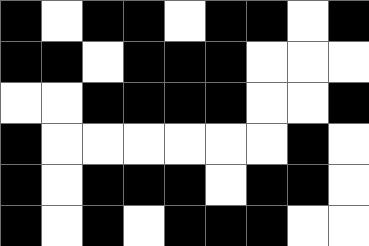[["black", "white", "black", "black", "white", "black", "black", "white", "black"], ["black", "black", "white", "black", "black", "black", "white", "white", "white"], ["white", "white", "black", "black", "black", "black", "white", "white", "black"], ["black", "white", "white", "white", "white", "white", "white", "black", "white"], ["black", "white", "black", "black", "black", "white", "black", "black", "white"], ["black", "white", "black", "white", "black", "black", "black", "white", "white"]]